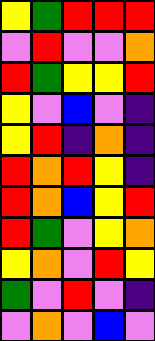[["yellow", "green", "red", "red", "red"], ["violet", "red", "violet", "violet", "orange"], ["red", "green", "yellow", "yellow", "red"], ["yellow", "violet", "blue", "violet", "indigo"], ["yellow", "red", "indigo", "orange", "indigo"], ["red", "orange", "red", "yellow", "indigo"], ["red", "orange", "blue", "yellow", "red"], ["red", "green", "violet", "yellow", "orange"], ["yellow", "orange", "violet", "red", "yellow"], ["green", "violet", "red", "violet", "indigo"], ["violet", "orange", "violet", "blue", "violet"]]